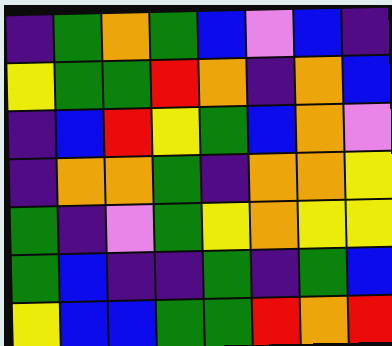[["indigo", "green", "orange", "green", "blue", "violet", "blue", "indigo"], ["yellow", "green", "green", "red", "orange", "indigo", "orange", "blue"], ["indigo", "blue", "red", "yellow", "green", "blue", "orange", "violet"], ["indigo", "orange", "orange", "green", "indigo", "orange", "orange", "yellow"], ["green", "indigo", "violet", "green", "yellow", "orange", "yellow", "yellow"], ["green", "blue", "indigo", "indigo", "green", "indigo", "green", "blue"], ["yellow", "blue", "blue", "green", "green", "red", "orange", "red"]]